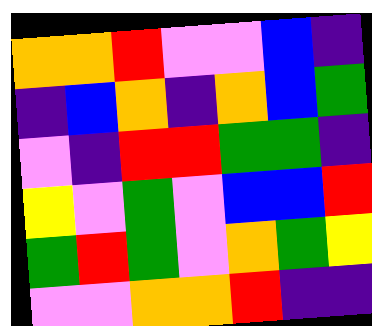[["orange", "orange", "red", "violet", "violet", "blue", "indigo"], ["indigo", "blue", "orange", "indigo", "orange", "blue", "green"], ["violet", "indigo", "red", "red", "green", "green", "indigo"], ["yellow", "violet", "green", "violet", "blue", "blue", "red"], ["green", "red", "green", "violet", "orange", "green", "yellow"], ["violet", "violet", "orange", "orange", "red", "indigo", "indigo"]]